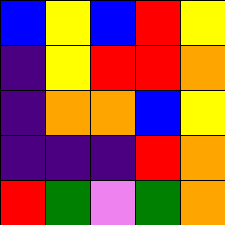[["blue", "yellow", "blue", "red", "yellow"], ["indigo", "yellow", "red", "red", "orange"], ["indigo", "orange", "orange", "blue", "yellow"], ["indigo", "indigo", "indigo", "red", "orange"], ["red", "green", "violet", "green", "orange"]]